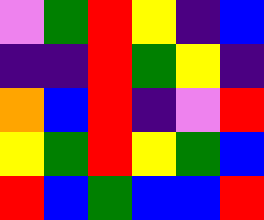[["violet", "green", "red", "yellow", "indigo", "blue"], ["indigo", "indigo", "red", "green", "yellow", "indigo"], ["orange", "blue", "red", "indigo", "violet", "red"], ["yellow", "green", "red", "yellow", "green", "blue"], ["red", "blue", "green", "blue", "blue", "red"]]